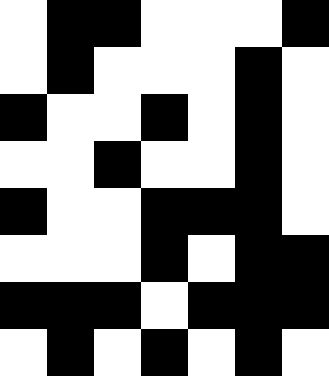[["white", "black", "black", "white", "white", "white", "black"], ["white", "black", "white", "white", "white", "black", "white"], ["black", "white", "white", "black", "white", "black", "white"], ["white", "white", "black", "white", "white", "black", "white"], ["black", "white", "white", "black", "black", "black", "white"], ["white", "white", "white", "black", "white", "black", "black"], ["black", "black", "black", "white", "black", "black", "black"], ["white", "black", "white", "black", "white", "black", "white"]]